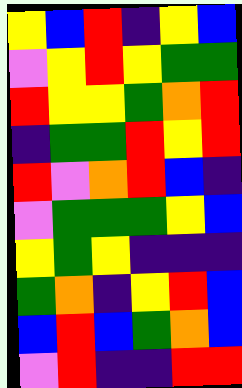[["yellow", "blue", "red", "indigo", "yellow", "blue"], ["violet", "yellow", "red", "yellow", "green", "green"], ["red", "yellow", "yellow", "green", "orange", "red"], ["indigo", "green", "green", "red", "yellow", "red"], ["red", "violet", "orange", "red", "blue", "indigo"], ["violet", "green", "green", "green", "yellow", "blue"], ["yellow", "green", "yellow", "indigo", "indigo", "indigo"], ["green", "orange", "indigo", "yellow", "red", "blue"], ["blue", "red", "blue", "green", "orange", "blue"], ["violet", "red", "indigo", "indigo", "red", "red"]]